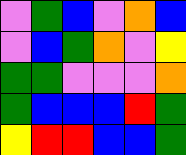[["violet", "green", "blue", "violet", "orange", "blue"], ["violet", "blue", "green", "orange", "violet", "yellow"], ["green", "green", "violet", "violet", "violet", "orange"], ["green", "blue", "blue", "blue", "red", "green"], ["yellow", "red", "red", "blue", "blue", "green"]]